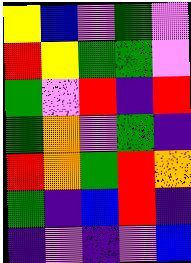[["yellow", "blue", "violet", "green", "violet"], ["red", "yellow", "green", "green", "violet"], ["green", "violet", "red", "indigo", "red"], ["green", "orange", "violet", "green", "indigo"], ["red", "orange", "green", "red", "orange"], ["green", "indigo", "blue", "red", "indigo"], ["indigo", "violet", "indigo", "violet", "blue"]]